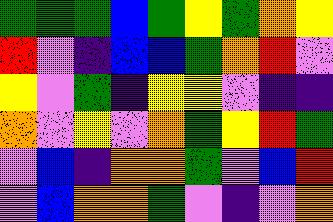[["green", "green", "green", "blue", "green", "yellow", "green", "orange", "yellow"], ["red", "violet", "indigo", "blue", "blue", "green", "orange", "red", "violet"], ["yellow", "violet", "green", "indigo", "yellow", "yellow", "violet", "indigo", "indigo"], ["orange", "violet", "yellow", "violet", "orange", "green", "yellow", "red", "green"], ["violet", "blue", "indigo", "orange", "orange", "green", "violet", "blue", "red"], ["violet", "blue", "orange", "orange", "green", "violet", "indigo", "violet", "orange"]]